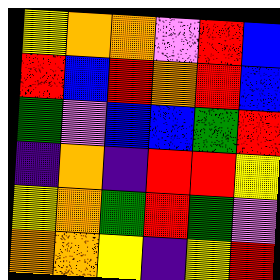[["yellow", "orange", "orange", "violet", "red", "blue"], ["red", "blue", "red", "orange", "red", "blue"], ["green", "violet", "blue", "blue", "green", "red"], ["indigo", "orange", "indigo", "red", "red", "yellow"], ["yellow", "orange", "green", "red", "green", "violet"], ["orange", "orange", "yellow", "indigo", "yellow", "red"]]